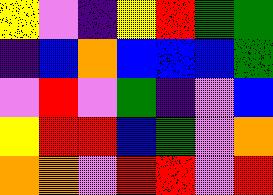[["yellow", "violet", "indigo", "yellow", "red", "green", "green"], ["indigo", "blue", "orange", "blue", "blue", "blue", "green"], ["violet", "red", "violet", "green", "indigo", "violet", "blue"], ["yellow", "red", "red", "blue", "green", "violet", "orange"], ["orange", "orange", "violet", "red", "red", "violet", "red"]]